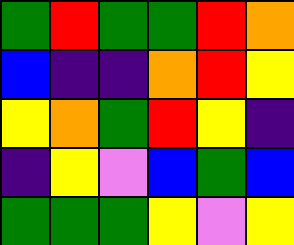[["green", "red", "green", "green", "red", "orange"], ["blue", "indigo", "indigo", "orange", "red", "yellow"], ["yellow", "orange", "green", "red", "yellow", "indigo"], ["indigo", "yellow", "violet", "blue", "green", "blue"], ["green", "green", "green", "yellow", "violet", "yellow"]]